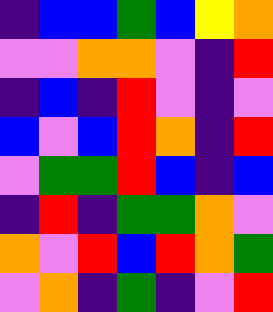[["indigo", "blue", "blue", "green", "blue", "yellow", "orange"], ["violet", "violet", "orange", "orange", "violet", "indigo", "red"], ["indigo", "blue", "indigo", "red", "violet", "indigo", "violet"], ["blue", "violet", "blue", "red", "orange", "indigo", "red"], ["violet", "green", "green", "red", "blue", "indigo", "blue"], ["indigo", "red", "indigo", "green", "green", "orange", "violet"], ["orange", "violet", "red", "blue", "red", "orange", "green"], ["violet", "orange", "indigo", "green", "indigo", "violet", "red"]]